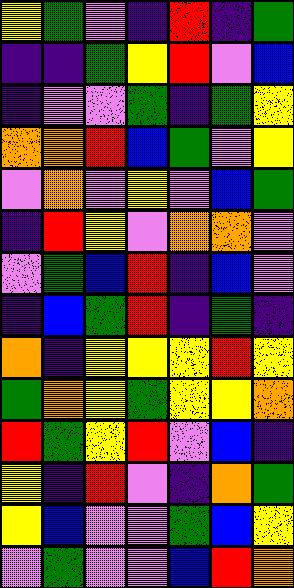[["yellow", "green", "violet", "indigo", "red", "indigo", "green"], ["indigo", "indigo", "green", "yellow", "red", "violet", "blue"], ["indigo", "violet", "violet", "green", "indigo", "green", "yellow"], ["orange", "orange", "red", "blue", "green", "violet", "yellow"], ["violet", "orange", "violet", "yellow", "violet", "blue", "green"], ["indigo", "red", "yellow", "violet", "orange", "orange", "violet"], ["violet", "green", "blue", "red", "indigo", "blue", "violet"], ["indigo", "blue", "green", "red", "indigo", "green", "indigo"], ["orange", "indigo", "yellow", "yellow", "yellow", "red", "yellow"], ["green", "orange", "yellow", "green", "yellow", "yellow", "orange"], ["red", "green", "yellow", "red", "violet", "blue", "indigo"], ["yellow", "indigo", "red", "violet", "indigo", "orange", "green"], ["yellow", "blue", "violet", "violet", "green", "blue", "yellow"], ["violet", "green", "violet", "violet", "blue", "red", "orange"]]